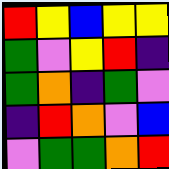[["red", "yellow", "blue", "yellow", "yellow"], ["green", "violet", "yellow", "red", "indigo"], ["green", "orange", "indigo", "green", "violet"], ["indigo", "red", "orange", "violet", "blue"], ["violet", "green", "green", "orange", "red"]]